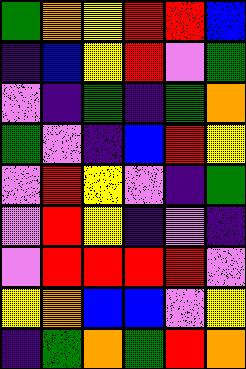[["green", "orange", "yellow", "red", "red", "blue"], ["indigo", "blue", "yellow", "red", "violet", "green"], ["violet", "indigo", "green", "indigo", "green", "orange"], ["green", "violet", "indigo", "blue", "red", "yellow"], ["violet", "red", "yellow", "violet", "indigo", "green"], ["violet", "red", "yellow", "indigo", "violet", "indigo"], ["violet", "red", "red", "red", "red", "violet"], ["yellow", "orange", "blue", "blue", "violet", "yellow"], ["indigo", "green", "orange", "green", "red", "orange"]]